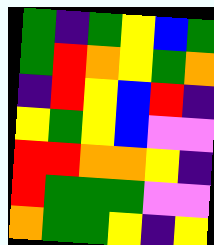[["green", "indigo", "green", "yellow", "blue", "green"], ["green", "red", "orange", "yellow", "green", "orange"], ["indigo", "red", "yellow", "blue", "red", "indigo"], ["yellow", "green", "yellow", "blue", "violet", "violet"], ["red", "red", "orange", "orange", "yellow", "indigo"], ["red", "green", "green", "green", "violet", "violet"], ["orange", "green", "green", "yellow", "indigo", "yellow"]]